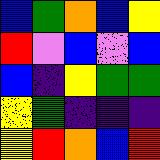[["blue", "green", "orange", "blue", "yellow"], ["red", "violet", "blue", "violet", "blue"], ["blue", "indigo", "yellow", "green", "green"], ["yellow", "green", "indigo", "indigo", "indigo"], ["yellow", "red", "orange", "blue", "red"]]